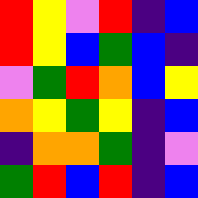[["red", "yellow", "violet", "red", "indigo", "blue"], ["red", "yellow", "blue", "green", "blue", "indigo"], ["violet", "green", "red", "orange", "blue", "yellow"], ["orange", "yellow", "green", "yellow", "indigo", "blue"], ["indigo", "orange", "orange", "green", "indigo", "violet"], ["green", "red", "blue", "red", "indigo", "blue"]]